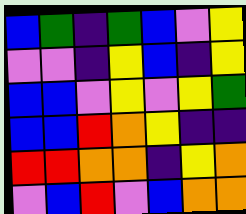[["blue", "green", "indigo", "green", "blue", "violet", "yellow"], ["violet", "violet", "indigo", "yellow", "blue", "indigo", "yellow"], ["blue", "blue", "violet", "yellow", "violet", "yellow", "green"], ["blue", "blue", "red", "orange", "yellow", "indigo", "indigo"], ["red", "red", "orange", "orange", "indigo", "yellow", "orange"], ["violet", "blue", "red", "violet", "blue", "orange", "orange"]]